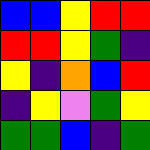[["blue", "blue", "yellow", "red", "red"], ["red", "red", "yellow", "green", "indigo"], ["yellow", "indigo", "orange", "blue", "red"], ["indigo", "yellow", "violet", "green", "yellow"], ["green", "green", "blue", "indigo", "green"]]